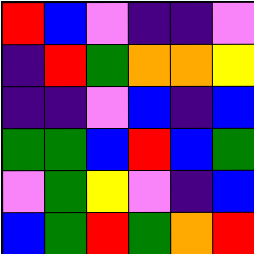[["red", "blue", "violet", "indigo", "indigo", "violet"], ["indigo", "red", "green", "orange", "orange", "yellow"], ["indigo", "indigo", "violet", "blue", "indigo", "blue"], ["green", "green", "blue", "red", "blue", "green"], ["violet", "green", "yellow", "violet", "indigo", "blue"], ["blue", "green", "red", "green", "orange", "red"]]